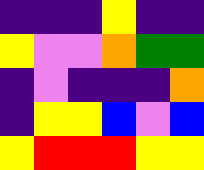[["indigo", "indigo", "indigo", "yellow", "indigo", "indigo"], ["yellow", "violet", "violet", "orange", "green", "green"], ["indigo", "violet", "indigo", "indigo", "indigo", "orange"], ["indigo", "yellow", "yellow", "blue", "violet", "blue"], ["yellow", "red", "red", "red", "yellow", "yellow"]]